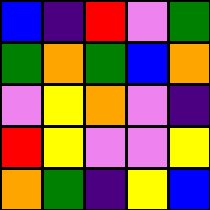[["blue", "indigo", "red", "violet", "green"], ["green", "orange", "green", "blue", "orange"], ["violet", "yellow", "orange", "violet", "indigo"], ["red", "yellow", "violet", "violet", "yellow"], ["orange", "green", "indigo", "yellow", "blue"]]